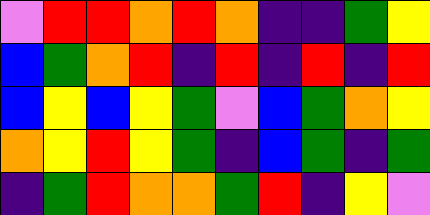[["violet", "red", "red", "orange", "red", "orange", "indigo", "indigo", "green", "yellow"], ["blue", "green", "orange", "red", "indigo", "red", "indigo", "red", "indigo", "red"], ["blue", "yellow", "blue", "yellow", "green", "violet", "blue", "green", "orange", "yellow"], ["orange", "yellow", "red", "yellow", "green", "indigo", "blue", "green", "indigo", "green"], ["indigo", "green", "red", "orange", "orange", "green", "red", "indigo", "yellow", "violet"]]